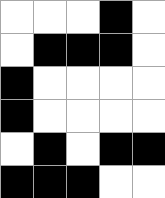[["white", "white", "white", "black", "white"], ["white", "black", "black", "black", "white"], ["black", "white", "white", "white", "white"], ["black", "white", "white", "white", "white"], ["white", "black", "white", "black", "black"], ["black", "black", "black", "white", "white"]]